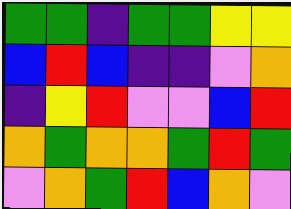[["green", "green", "indigo", "green", "green", "yellow", "yellow"], ["blue", "red", "blue", "indigo", "indigo", "violet", "orange"], ["indigo", "yellow", "red", "violet", "violet", "blue", "red"], ["orange", "green", "orange", "orange", "green", "red", "green"], ["violet", "orange", "green", "red", "blue", "orange", "violet"]]